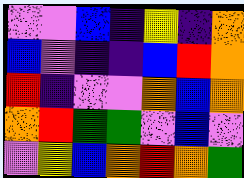[["violet", "violet", "blue", "indigo", "yellow", "indigo", "orange"], ["blue", "violet", "indigo", "indigo", "blue", "red", "orange"], ["red", "indigo", "violet", "violet", "orange", "blue", "orange"], ["orange", "red", "green", "green", "violet", "blue", "violet"], ["violet", "yellow", "blue", "orange", "red", "orange", "green"]]